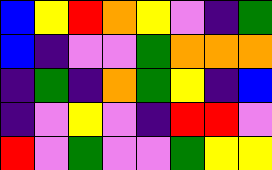[["blue", "yellow", "red", "orange", "yellow", "violet", "indigo", "green"], ["blue", "indigo", "violet", "violet", "green", "orange", "orange", "orange"], ["indigo", "green", "indigo", "orange", "green", "yellow", "indigo", "blue"], ["indigo", "violet", "yellow", "violet", "indigo", "red", "red", "violet"], ["red", "violet", "green", "violet", "violet", "green", "yellow", "yellow"]]